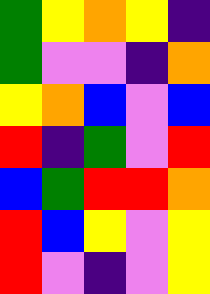[["green", "yellow", "orange", "yellow", "indigo"], ["green", "violet", "violet", "indigo", "orange"], ["yellow", "orange", "blue", "violet", "blue"], ["red", "indigo", "green", "violet", "red"], ["blue", "green", "red", "red", "orange"], ["red", "blue", "yellow", "violet", "yellow"], ["red", "violet", "indigo", "violet", "yellow"]]